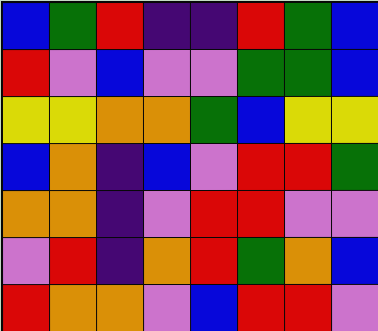[["blue", "green", "red", "indigo", "indigo", "red", "green", "blue"], ["red", "violet", "blue", "violet", "violet", "green", "green", "blue"], ["yellow", "yellow", "orange", "orange", "green", "blue", "yellow", "yellow"], ["blue", "orange", "indigo", "blue", "violet", "red", "red", "green"], ["orange", "orange", "indigo", "violet", "red", "red", "violet", "violet"], ["violet", "red", "indigo", "orange", "red", "green", "orange", "blue"], ["red", "orange", "orange", "violet", "blue", "red", "red", "violet"]]